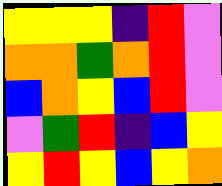[["yellow", "yellow", "yellow", "indigo", "red", "violet"], ["orange", "orange", "green", "orange", "red", "violet"], ["blue", "orange", "yellow", "blue", "red", "violet"], ["violet", "green", "red", "indigo", "blue", "yellow"], ["yellow", "red", "yellow", "blue", "yellow", "orange"]]